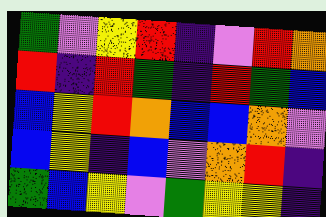[["green", "violet", "yellow", "red", "indigo", "violet", "red", "orange"], ["red", "indigo", "red", "green", "indigo", "red", "green", "blue"], ["blue", "yellow", "red", "orange", "blue", "blue", "orange", "violet"], ["blue", "yellow", "indigo", "blue", "violet", "orange", "red", "indigo"], ["green", "blue", "yellow", "violet", "green", "yellow", "yellow", "indigo"]]